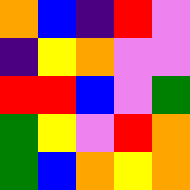[["orange", "blue", "indigo", "red", "violet"], ["indigo", "yellow", "orange", "violet", "violet"], ["red", "red", "blue", "violet", "green"], ["green", "yellow", "violet", "red", "orange"], ["green", "blue", "orange", "yellow", "orange"]]